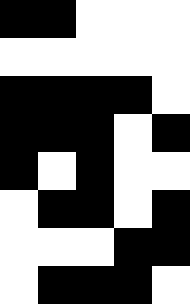[["black", "black", "white", "white", "white"], ["white", "white", "white", "white", "white"], ["black", "black", "black", "black", "white"], ["black", "black", "black", "white", "black"], ["black", "white", "black", "white", "white"], ["white", "black", "black", "white", "black"], ["white", "white", "white", "black", "black"], ["white", "black", "black", "black", "white"]]